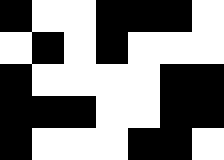[["black", "white", "white", "black", "black", "black", "white"], ["white", "black", "white", "black", "white", "white", "white"], ["black", "white", "white", "white", "white", "black", "black"], ["black", "black", "black", "white", "white", "black", "black"], ["black", "white", "white", "white", "black", "black", "white"]]